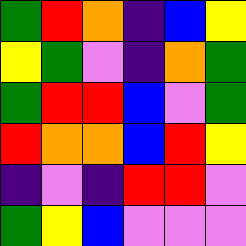[["green", "red", "orange", "indigo", "blue", "yellow"], ["yellow", "green", "violet", "indigo", "orange", "green"], ["green", "red", "red", "blue", "violet", "green"], ["red", "orange", "orange", "blue", "red", "yellow"], ["indigo", "violet", "indigo", "red", "red", "violet"], ["green", "yellow", "blue", "violet", "violet", "violet"]]